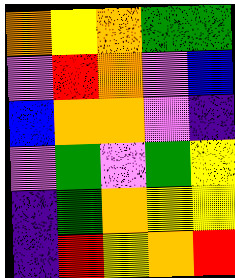[["orange", "yellow", "orange", "green", "green"], ["violet", "red", "orange", "violet", "blue"], ["blue", "orange", "orange", "violet", "indigo"], ["violet", "green", "violet", "green", "yellow"], ["indigo", "green", "orange", "yellow", "yellow"], ["indigo", "red", "yellow", "orange", "red"]]